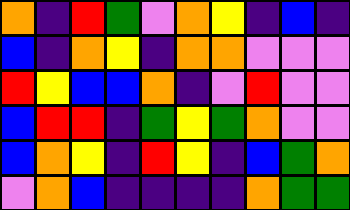[["orange", "indigo", "red", "green", "violet", "orange", "yellow", "indigo", "blue", "indigo"], ["blue", "indigo", "orange", "yellow", "indigo", "orange", "orange", "violet", "violet", "violet"], ["red", "yellow", "blue", "blue", "orange", "indigo", "violet", "red", "violet", "violet"], ["blue", "red", "red", "indigo", "green", "yellow", "green", "orange", "violet", "violet"], ["blue", "orange", "yellow", "indigo", "red", "yellow", "indigo", "blue", "green", "orange"], ["violet", "orange", "blue", "indigo", "indigo", "indigo", "indigo", "orange", "green", "green"]]